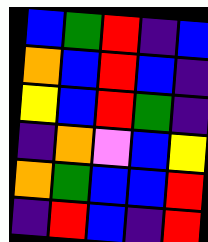[["blue", "green", "red", "indigo", "blue"], ["orange", "blue", "red", "blue", "indigo"], ["yellow", "blue", "red", "green", "indigo"], ["indigo", "orange", "violet", "blue", "yellow"], ["orange", "green", "blue", "blue", "red"], ["indigo", "red", "blue", "indigo", "red"]]